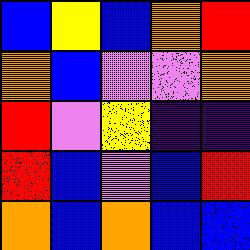[["blue", "yellow", "blue", "orange", "red"], ["orange", "blue", "violet", "violet", "orange"], ["red", "violet", "yellow", "indigo", "indigo"], ["red", "blue", "violet", "blue", "red"], ["orange", "blue", "orange", "blue", "blue"]]